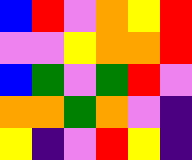[["blue", "red", "violet", "orange", "yellow", "red"], ["violet", "violet", "yellow", "orange", "orange", "red"], ["blue", "green", "violet", "green", "red", "violet"], ["orange", "orange", "green", "orange", "violet", "indigo"], ["yellow", "indigo", "violet", "red", "yellow", "indigo"]]